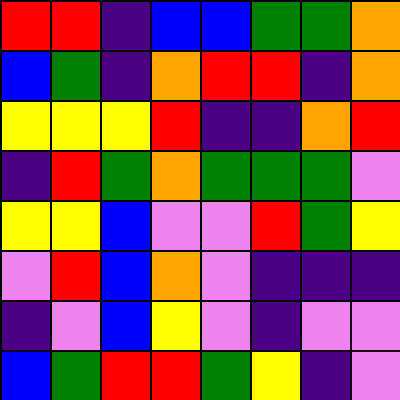[["red", "red", "indigo", "blue", "blue", "green", "green", "orange"], ["blue", "green", "indigo", "orange", "red", "red", "indigo", "orange"], ["yellow", "yellow", "yellow", "red", "indigo", "indigo", "orange", "red"], ["indigo", "red", "green", "orange", "green", "green", "green", "violet"], ["yellow", "yellow", "blue", "violet", "violet", "red", "green", "yellow"], ["violet", "red", "blue", "orange", "violet", "indigo", "indigo", "indigo"], ["indigo", "violet", "blue", "yellow", "violet", "indigo", "violet", "violet"], ["blue", "green", "red", "red", "green", "yellow", "indigo", "violet"]]